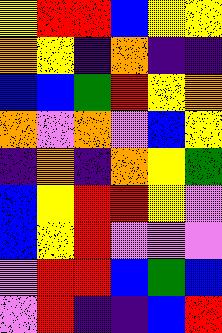[["yellow", "red", "red", "blue", "yellow", "yellow"], ["orange", "yellow", "indigo", "orange", "indigo", "indigo"], ["blue", "blue", "green", "red", "yellow", "orange"], ["orange", "violet", "orange", "violet", "blue", "yellow"], ["indigo", "orange", "indigo", "orange", "yellow", "green"], ["blue", "yellow", "red", "red", "yellow", "violet"], ["blue", "yellow", "red", "violet", "violet", "violet"], ["violet", "red", "red", "blue", "green", "blue"], ["violet", "red", "indigo", "indigo", "blue", "red"]]